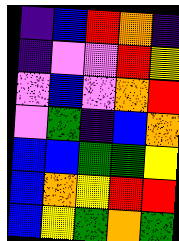[["indigo", "blue", "red", "orange", "indigo"], ["indigo", "violet", "violet", "red", "yellow"], ["violet", "blue", "violet", "orange", "red"], ["violet", "green", "indigo", "blue", "orange"], ["blue", "blue", "green", "green", "yellow"], ["blue", "orange", "yellow", "red", "red"], ["blue", "yellow", "green", "orange", "green"]]